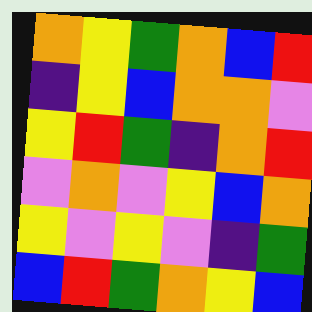[["orange", "yellow", "green", "orange", "blue", "red"], ["indigo", "yellow", "blue", "orange", "orange", "violet"], ["yellow", "red", "green", "indigo", "orange", "red"], ["violet", "orange", "violet", "yellow", "blue", "orange"], ["yellow", "violet", "yellow", "violet", "indigo", "green"], ["blue", "red", "green", "orange", "yellow", "blue"]]